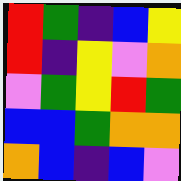[["red", "green", "indigo", "blue", "yellow"], ["red", "indigo", "yellow", "violet", "orange"], ["violet", "green", "yellow", "red", "green"], ["blue", "blue", "green", "orange", "orange"], ["orange", "blue", "indigo", "blue", "violet"]]